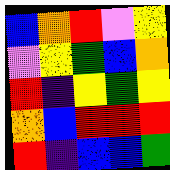[["blue", "orange", "red", "violet", "yellow"], ["violet", "yellow", "green", "blue", "orange"], ["red", "indigo", "yellow", "green", "yellow"], ["orange", "blue", "red", "red", "red"], ["red", "indigo", "blue", "blue", "green"]]